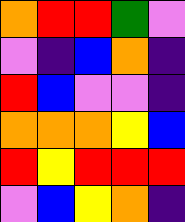[["orange", "red", "red", "green", "violet"], ["violet", "indigo", "blue", "orange", "indigo"], ["red", "blue", "violet", "violet", "indigo"], ["orange", "orange", "orange", "yellow", "blue"], ["red", "yellow", "red", "red", "red"], ["violet", "blue", "yellow", "orange", "indigo"]]